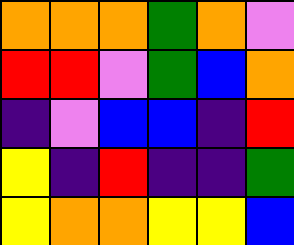[["orange", "orange", "orange", "green", "orange", "violet"], ["red", "red", "violet", "green", "blue", "orange"], ["indigo", "violet", "blue", "blue", "indigo", "red"], ["yellow", "indigo", "red", "indigo", "indigo", "green"], ["yellow", "orange", "orange", "yellow", "yellow", "blue"]]